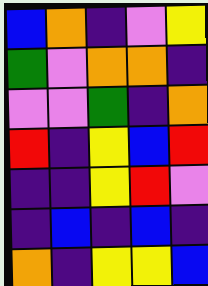[["blue", "orange", "indigo", "violet", "yellow"], ["green", "violet", "orange", "orange", "indigo"], ["violet", "violet", "green", "indigo", "orange"], ["red", "indigo", "yellow", "blue", "red"], ["indigo", "indigo", "yellow", "red", "violet"], ["indigo", "blue", "indigo", "blue", "indigo"], ["orange", "indigo", "yellow", "yellow", "blue"]]